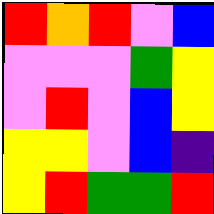[["red", "orange", "red", "violet", "blue"], ["violet", "violet", "violet", "green", "yellow"], ["violet", "red", "violet", "blue", "yellow"], ["yellow", "yellow", "violet", "blue", "indigo"], ["yellow", "red", "green", "green", "red"]]